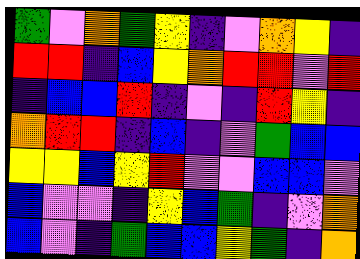[["green", "violet", "orange", "green", "yellow", "indigo", "violet", "orange", "yellow", "indigo"], ["red", "red", "indigo", "blue", "yellow", "orange", "red", "red", "violet", "red"], ["indigo", "blue", "blue", "red", "indigo", "violet", "indigo", "red", "yellow", "indigo"], ["orange", "red", "red", "indigo", "blue", "indigo", "violet", "green", "blue", "blue"], ["yellow", "yellow", "blue", "yellow", "red", "violet", "violet", "blue", "blue", "violet"], ["blue", "violet", "violet", "indigo", "yellow", "blue", "green", "indigo", "violet", "orange"], ["blue", "violet", "indigo", "green", "blue", "blue", "yellow", "green", "indigo", "orange"]]